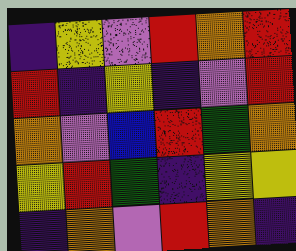[["indigo", "yellow", "violet", "red", "orange", "red"], ["red", "indigo", "yellow", "indigo", "violet", "red"], ["orange", "violet", "blue", "red", "green", "orange"], ["yellow", "red", "green", "indigo", "yellow", "yellow"], ["indigo", "orange", "violet", "red", "orange", "indigo"]]